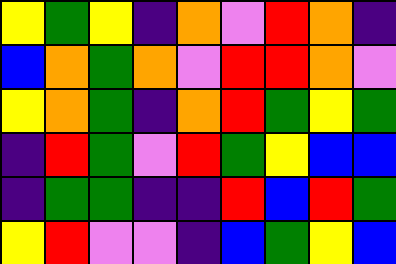[["yellow", "green", "yellow", "indigo", "orange", "violet", "red", "orange", "indigo"], ["blue", "orange", "green", "orange", "violet", "red", "red", "orange", "violet"], ["yellow", "orange", "green", "indigo", "orange", "red", "green", "yellow", "green"], ["indigo", "red", "green", "violet", "red", "green", "yellow", "blue", "blue"], ["indigo", "green", "green", "indigo", "indigo", "red", "blue", "red", "green"], ["yellow", "red", "violet", "violet", "indigo", "blue", "green", "yellow", "blue"]]